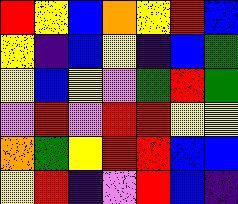[["red", "yellow", "blue", "orange", "yellow", "red", "blue"], ["yellow", "indigo", "blue", "yellow", "indigo", "blue", "green"], ["yellow", "blue", "yellow", "violet", "green", "red", "green"], ["violet", "red", "violet", "red", "red", "yellow", "yellow"], ["orange", "green", "yellow", "red", "red", "blue", "blue"], ["yellow", "red", "indigo", "violet", "red", "blue", "indigo"]]